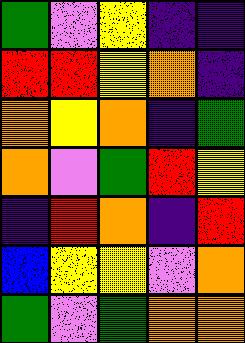[["green", "violet", "yellow", "indigo", "indigo"], ["red", "red", "yellow", "orange", "indigo"], ["orange", "yellow", "orange", "indigo", "green"], ["orange", "violet", "green", "red", "yellow"], ["indigo", "red", "orange", "indigo", "red"], ["blue", "yellow", "yellow", "violet", "orange"], ["green", "violet", "green", "orange", "orange"]]